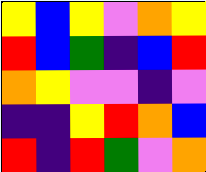[["yellow", "blue", "yellow", "violet", "orange", "yellow"], ["red", "blue", "green", "indigo", "blue", "red"], ["orange", "yellow", "violet", "violet", "indigo", "violet"], ["indigo", "indigo", "yellow", "red", "orange", "blue"], ["red", "indigo", "red", "green", "violet", "orange"]]